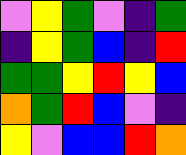[["violet", "yellow", "green", "violet", "indigo", "green"], ["indigo", "yellow", "green", "blue", "indigo", "red"], ["green", "green", "yellow", "red", "yellow", "blue"], ["orange", "green", "red", "blue", "violet", "indigo"], ["yellow", "violet", "blue", "blue", "red", "orange"]]